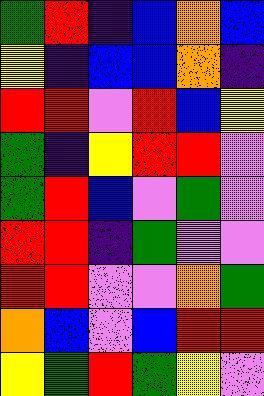[["green", "red", "indigo", "blue", "orange", "blue"], ["yellow", "indigo", "blue", "blue", "orange", "indigo"], ["red", "red", "violet", "red", "blue", "yellow"], ["green", "indigo", "yellow", "red", "red", "violet"], ["green", "red", "blue", "violet", "green", "violet"], ["red", "red", "indigo", "green", "violet", "violet"], ["red", "red", "violet", "violet", "orange", "green"], ["orange", "blue", "violet", "blue", "red", "red"], ["yellow", "green", "red", "green", "yellow", "violet"]]